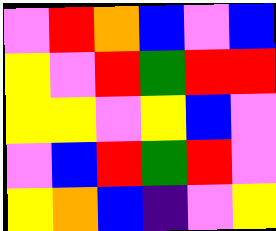[["violet", "red", "orange", "blue", "violet", "blue"], ["yellow", "violet", "red", "green", "red", "red"], ["yellow", "yellow", "violet", "yellow", "blue", "violet"], ["violet", "blue", "red", "green", "red", "violet"], ["yellow", "orange", "blue", "indigo", "violet", "yellow"]]